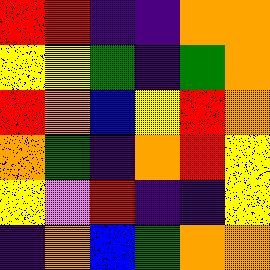[["red", "red", "indigo", "indigo", "orange", "orange"], ["yellow", "yellow", "green", "indigo", "green", "orange"], ["red", "orange", "blue", "yellow", "red", "orange"], ["orange", "green", "indigo", "orange", "red", "yellow"], ["yellow", "violet", "red", "indigo", "indigo", "yellow"], ["indigo", "orange", "blue", "green", "orange", "orange"]]